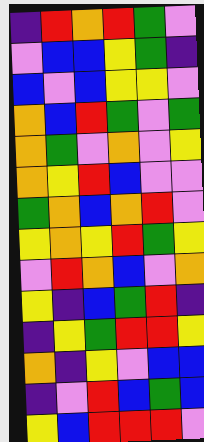[["indigo", "red", "orange", "red", "green", "violet"], ["violet", "blue", "blue", "yellow", "green", "indigo"], ["blue", "violet", "blue", "yellow", "yellow", "violet"], ["orange", "blue", "red", "green", "violet", "green"], ["orange", "green", "violet", "orange", "violet", "yellow"], ["orange", "yellow", "red", "blue", "violet", "violet"], ["green", "orange", "blue", "orange", "red", "violet"], ["yellow", "orange", "yellow", "red", "green", "yellow"], ["violet", "red", "orange", "blue", "violet", "orange"], ["yellow", "indigo", "blue", "green", "red", "indigo"], ["indigo", "yellow", "green", "red", "red", "yellow"], ["orange", "indigo", "yellow", "violet", "blue", "blue"], ["indigo", "violet", "red", "blue", "green", "blue"], ["yellow", "blue", "red", "red", "red", "violet"]]